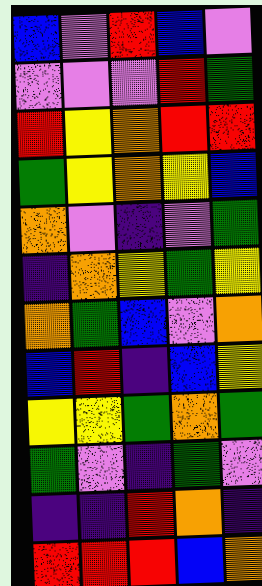[["blue", "violet", "red", "blue", "violet"], ["violet", "violet", "violet", "red", "green"], ["red", "yellow", "orange", "red", "red"], ["green", "yellow", "orange", "yellow", "blue"], ["orange", "violet", "indigo", "violet", "green"], ["indigo", "orange", "yellow", "green", "yellow"], ["orange", "green", "blue", "violet", "orange"], ["blue", "red", "indigo", "blue", "yellow"], ["yellow", "yellow", "green", "orange", "green"], ["green", "violet", "indigo", "green", "violet"], ["indigo", "indigo", "red", "orange", "indigo"], ["red", "red", "red", "blue", "orange"]]